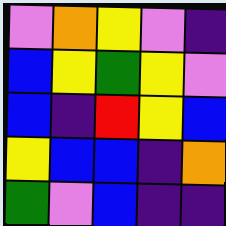[["violet", "orange", "yellow", "violet", "indigo"], ["blue", "yellow", "green", "yellow", "violet"], ["blue", "indigo", "red", "yellow", "blue"], ["yellow", "blue", "blue", "indigo", "orange"], ["green", "violet", "blue", "indigo", "indigo"]]